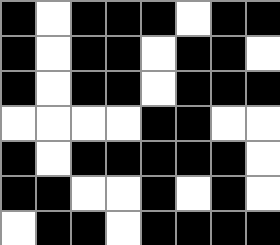[["black", "white", "black", "black", "black", "white", "black", "black"], ["black", "white", "black", "black", "white", "black", "black", "white"], ["black", "white", "black", "black", "white", "black", "black", "black"], ["white", "white", "white", "white", "black", "black", "white", "white"], ["black", "white", "black", "black", "black", "black", "black", "white"], ["black", "black", "white", "white", "black", "white", "black", "white"], ["white", "black", "black", "white", "black", "black", "black", "black"]]